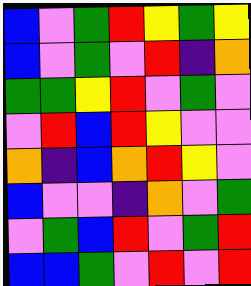[["blue", "violet", "green", "red", "yellow", "green", "yellow"], ["blue", "violet", "green", "violet", "red", "indigo", "orange"], ["green", "green", "yellow", "red", "violet", "green", "violet"], ["violet", "red", "blue", "red", "yellow", "violet", "violet"], ["orange", "indigo", "blue", "orange", "red", "yellow", "violet"], ["blue", "violet", "violet", "indigo", "orange", "violet", "green"], ["violet", "green", "blue", "red", "violet", "green", "red"], ["blue", "blue", "green", "violet", "red", "violet", "red"]]